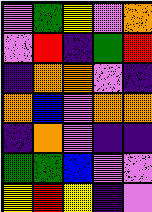[["violet", "green", "yellow", "violet", "orange"], ["violet", "red", "indigo", "green", "red"], ["indigo", "orange", "orange", "violet", "indigo"], ["orange", "blue", "violet", "orange", "orange"], ["indigo", "orange", "violet", "indigo", "indigo"], ["green", "green", "blue", "violet", "violet"], ["yellow", "red", "yellow", "indigo", "violet"]]